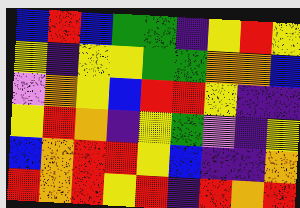[["blue", "red", "blue", "green", "green", "indigo", "yellow", "red", "yellow"], ["yellow", "indigo", "yellow", "yellow", "green", "green", "orange", "orange", "blue"], ["violet", "orange", "yellow", "blue", "red", "red", "yellow", "indigo", "indigo"], ["yellow", "red", "orange", "indigo", "yellow", "green", "violet", "indigo", "yellow"], ["blue", "orange", "red", "red", "yellow", "blue", "indigo", "indigo", "orange"], ["red", "orange", "red", "yellow", "red", "indigo", "red", "orange", "red"]]